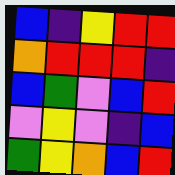[["blue", "indigo", "yellow", "red", "red"], ["orange", "red", "red", "red", "indigo"], ["blue", "green", "violet", "blue", "red"], ["violet", "yellow", "violet", "indigo", "blue"], ["green", "yellow", "orange", "blue", "red"]]